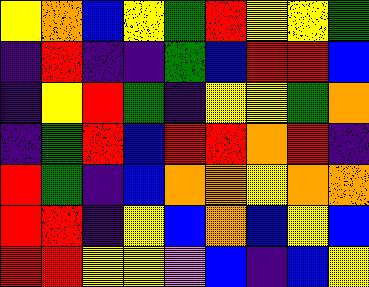[["yellow", "orange", "blue", "yellow", "green", "red", "yellow", "yellow", "green"], ["indigo", "red", "indigo", "indigo", "green", "blue", "red", "red", "blue"], ["indigo", "yellow", "red", "green", "indigo", "yellow", "yellow", "green", "orange"], ["indigo", "green", "red", "blue", "red", "red", "orange", "red", "indigo"], ["red", "green", "indigo", "blue", "orange", "orange", "yellow", "orange", "orange"], ["red", "red", "indigo", "yellow", "blue", "orange", "blue", "yellow", "blue"], ["red", "red", "yellow", "yellow", "violet", "blue", "indigo", "blue", "yellow"]]